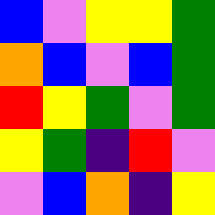[["blue", "violet", "yellow", "yellow", "green"], ["orange", "blue", "violet", "blue", "green"], ["red", "yellow", "green", "violet", "green"], ["yellow", "green", "indigo", "red", "violet"], ["violet", "blue", "orange", "indigo", "yellow"]]